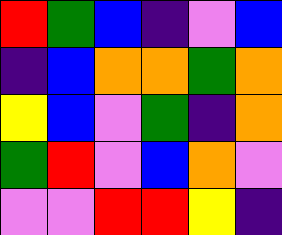[["red", "green", "blue", "indigo", "violet", "blue"], ["indigo", "blue", "orange", "orange", "green", "orange"], ["yellow", "blue", "violet", "green", "indigo", "orange"], ["green", "red", "violet", "blue", "orange", "violet"], ["violet", "violet", "red", "red", "yellow", "indigo"]]